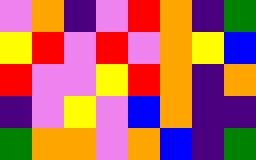[["violet", "orange", "indigo", "violet", "red", "orange", "indigo", "green"], ["yellow", "red", "violet", "red", "violet", "orange", "yellow", "blue"], ["red", "violet", "violet", "yellow", "red", "orange", "indigo", "orange"], ["indigo", "violet", "yellow", "violet", "blue", "orange", "indigo", "indigo"], ["green", "orange", "orange", "violet", "orange", "blue", "indigo", "green"]]